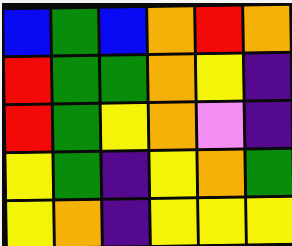[["blue", "green", "blue", "orange", "red", "orange"], ["red", "green", "green", "orange", "yellow", "indigo"], ["red", "green", "yellow", "orange", "violet", "indigo"], ["yellow", "green", "indigo", "yellow", "orange", "green"], ["yellow", "orange", "indigo", "yellow", "yellow", "yellow"]]